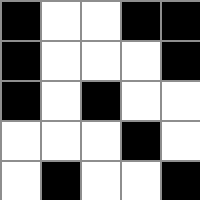[["black", "white", "white", "black", "black"], ["black", "white", "white", "white", "black"], ["black", "white", "black", "white", "white"], ["white", "white", "white", "black", "white"], ["white", "black", "white", "white", "black"]]